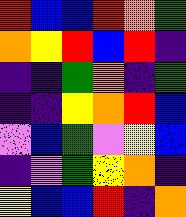[["red", "blue", "blue", "red", "orange", "green"], ["orange", "yellow", "red", "blue", "red", "indigo"], ["indigo", "indigo", "green", "orange", "indigo", "green"], ["indigo", "indigo", "yellow", "orange", "red", "blue"], ["violet", "blue", "green", "violet", "yellow", "blue"], ["indigo", "violet", "green", "yellow", "orange", "indigo"], ["yellow", "blue", "blue", "red", "indigo", "orange"]]